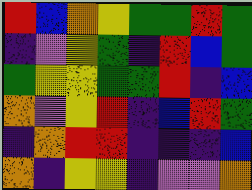[["red", "blue", "orange", "yellow", "green", "green", "red", "green"], ["indigo", "violet", "yellow", "green", "indigo", "red", "blue", "green"], ["green", "yellow", "yellow", "green", "green", "red", "indigo", "blue"], ["orange", "violet", "yellow", "red", "indigo", "blue", "red", "green"], ["indigo", "orange", "red", "red", "indigo", "indigo", "indigo", "blue"], ["orange", "indigo", "yellow", "yellow", "indigo", "violet", "violet", "orange"]]